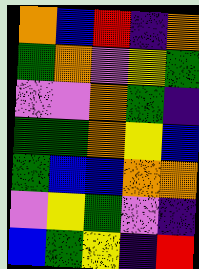[["orange", "blue", "red", "indigo", "orange"], ["green", "orange", "violet", "yellow", "green"], ["violet", "violet", "orange", "green", "indigo"], ["green", "green", "orange", "yellow", "blue"], ["green", "blue", "blue", "orange", "orange"], ["violet", "yellow", "green", "violet", "indigo"], ["blue", "green", "yellow", "indigo", "red"]]